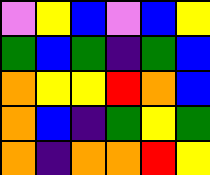[["violet", "yellow", "blue", "violet", "blue", "yellow"], ["green", "blue", "green", "indigo", "green", "blue"], ["orange", "yellow", "yellow", "red", "orange", "blue"], ["orange", "blue", "indigo", "green", "yellow", "green"], ["orange", "indigo", "orange", "orange", "red", "yellow"]]